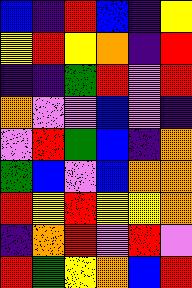[["blue", "indigo", "red", "blue", "indigo", "yellow"], ["yellow", "red", "yellow", "orange", "indigo", "red"], ["indigo", "indigo", "green", "red", "violet", "red"], ["orange", "violet", "violet", "blue", "violet", "indigo"], ["violet", "red", "green", "blue", "indigo", "orange"], ["green", "blue", "violet", "blue", "orange", "orange"], ["red", "yellow", "red", "yellow", "yellow", "orange"], ["indigo", "orange", "red", "violet", "red", "violet"], ["red", "green", "yellow", "orange", "blue", "red"]]